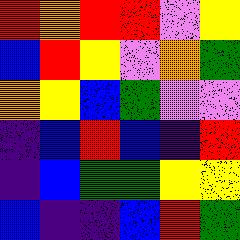[["red", "orange", "red", "red", "violet", "yellow"], ["blue", "red", "yellow", "violet", "orange", "green"], ["orange", "yellow", "blue", "green", "violet", "violet"], ["indigo", "blue", "red", "blue", "indigo", "red"], ["indigo", "blue", "green", "green", "yellow", "yellow"], ["blue", "indigo", "indigo", "blue", "red", "green"]]